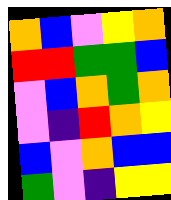[["orange", "blue", "violet", "yellow", "orange"], ["red", "red", "green", "green", "blue"], ["violet", "blue", "orange", "green", "orange"], ["violet", "indigo", "red", "orange", "yellow"], ["blue", "violet", "orange", "blue", "blue"], ["green", "violet", "indigo", "yellow", "yellow"]]